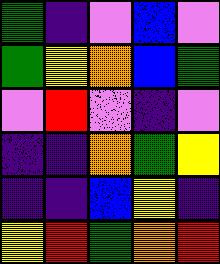[["green", "indigo", "violet", "blue", "violet"], ["green", "yellow", "orange", "blue", "green"], ["violet", "red", "violet", "indigo", "violet"], ["indigo", "indigo", "orange", "green", "yellow"], ["indigo", "indigo", "blue", "yellow", "indigo"], ["yellow", "red", "green", "orange", "red"]]